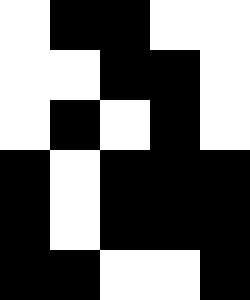[["white", "black", "black", "white", "white"], ["white", "white", "black", "black", "white"], ["white", "black", "white", "black", "white"], ["black", "white", "black", "black", "black"], ["black", "white", "black", "black", "black"], ["black", "black", "white", "white", "black"]]